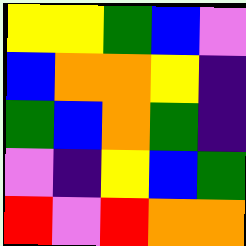[["yellow", "yellow", "green", "blue", "violet"], ["blue", "orange", "orange", "yellow", "indigo"], ["green", "blue", "orange", "green", "indigo"], ["violet", "indigo", "yellow", "blue", "green"], ["red", "violet", "red", "orange", "orange"]]